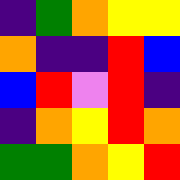[["indigo", "green", "orange", "yellow", "yellow"], ["orange", "indigo", "indigo", "red", "blue"], ["blue", "red", "violet", "red", "indigo"], ["indigo", "orange", "yellow", "red", "orange"], ["green", "green", "orange", "yellow", "red"]]